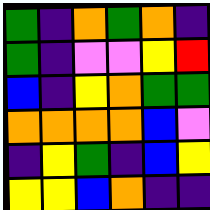[["green", "indigo", "orange", "green", "orange", "indigo"], ["green", "indigo", "violet", "violet", "yellow", "red"], ["blue", "indigo", "yellow", "orange", "green", "green"], ["orange", "orange", "orange", "orange", "blue", "violet"], ["indigo", "yellow", "green", "indigo", "blue", "yellow"], ["yellow", "yellow", "blue", "orange", "indigo", "indigo"]]